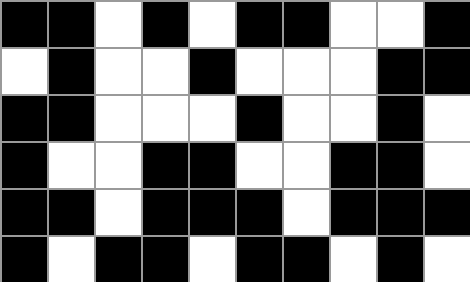[["black", "black", "white", "black", "white", "black", "black", "white", "white", "black"], ["white", "black", "white", "white", "black", "white", "white", "white", "black", "black"], ["black", "black", "white", "white", "white", "black", "white", "white", "black", "white"], ["black", "white", "white", "black", "black", "white", "white", "black", "black", "white"], ["black", "black", "white", "black", "black", "black", "white", "black", "black", "black"], ["black", "white", "black", "black", "white", "black", "black", "white", "black", "white"]]